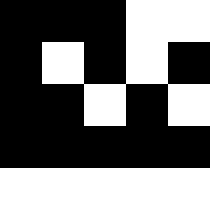[["black", "black", "black", "white", "white"], ["black", "white", "black", "white", "black"], ["black", "black", "white", "black", "white"], ["black", "black", "black", "black", "black"], ["white", "white", "white", "white", "white"]]